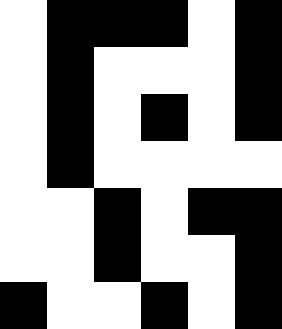[["white", "black", "black", "black", "white", "black"], ["white", "black", "white", "white", "white", "black"], ["white", "black", "white", "black", "white", "black"], ["white", "black", "white", "white", "white", "white"], ["white", "white", "black", "white", "black", "black"], ["white", "white", "black", "white", "white", "black"], ["black", "white", "white", "black", "white", "black"]]